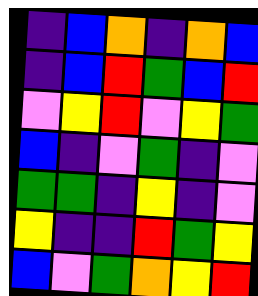[["indigo", "blue", "orange", "indigo", "orange", "blue"], ["indigo", "blue", "red", "green", "blue", "red"], ["violet", "yellow", "red", "violet", "yellow", "green"], ["blue", "indigo", "violet", "green", "indigo", "violet"], ["green", "green", "indigo", "yellow", "indigo", "violet"], ["yellow", "indigo", "indigo", "red", "green", "yellow"], ["blue", "violet", "green", "orange", "yellow", "red"]]